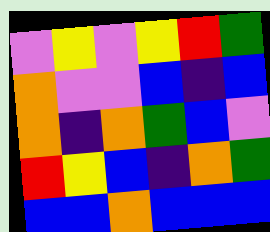[["violet", "yellow", "violet", "yellow", "red", "green"], ["orange", "violet", "violet", "blue", "indigo", "blue"], ["orange", "indigo", "orange", "green", "blue", "violet"], ["red", "yellow", "blue", "indigo", "orange", "green"], ["blue", "blue", "orange", "blue", "blue", "blue"]]